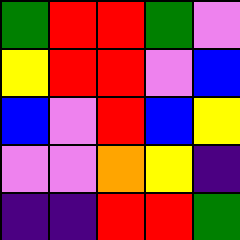[["green", "red", "red", "green", "violet"], ["yellow", "red", "red", "violet", "blue"], ["blue", "violet", "red", "blue", "yellow"], ["violet", "violet", "orange", "yellow", "indigo"], ["indigo", "indigo", "red", "red", "green"]]